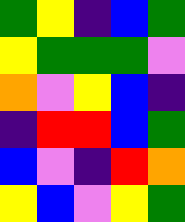[["green", "yellow", "indigo", "blue", "green"], ["yellow", "green", "green", "green", "violet"], ["orange", "violet", "yellow", "blue", "indigo"], ["indigo", "red", "red", "blue", "green"], ["blue", "violet", "indigo", "red", "orange"], ["yellow", "blue", "violet", "yellow", "green"]]